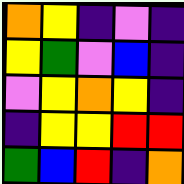[["orange", "yellow", "indigo", "violet", "indigo"], ["yellow", "green", "violet", "blue", "indigo"], ["violet", "yellow", "orange", "yellow", "indigo"], ["indigo", "yellow", "yellow", "red", "red"], ["green", "blue", "red", "indigo", "orange"]]